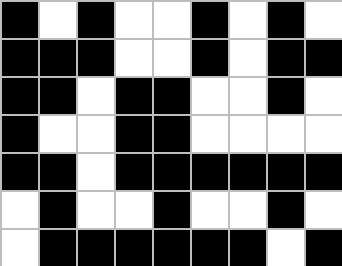[["black", "white", "black", "white", "white", "black", "white", "black", "white"], ["black", "black", "black", "white", "white", "black", "white", "black", "black"], ["black", "black", "white", "black", "black", "white", "white", "black", "white"], ["black", "white", "white", "black", "black", "white", "white", "white", "white"], ["black", "black", "white", "black", "black", "black", "black", "black", "black"], ["white", "black", "white", "white", "black", "white", "white", "black", "white"], ["white", "black", "black", "black", "black", "black", "black", "white", "black"]]